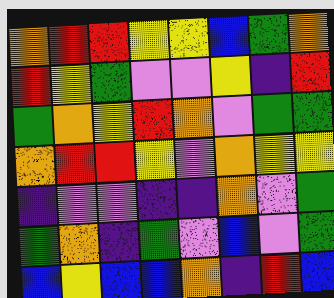[["orange", "red", "red", "yellow", "yellow", "blue", "green", "orange"], ["red", "yellow", "green", "violet", "violet", "yellow", "indigo", "red"], ["green", "orange", "yellow", "red", "orange", "violet", "green", "green"], ["orange", "red", "red", "yellow", "violet", "orange", "yellow", "yellow"], ["indigo", "violet", "violet", "indigo", "indigo", "orange", "violet", "green"], ["green", "orange", "indigo", "green", "violet", "blue", "violet", "green"], ["blue", "yellow", "blue", "blue", "orange", "indigo", "red", "blue"]]